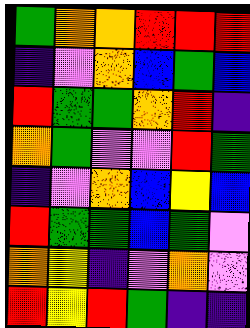[["green", "orange", "orange", "red", "red", "red"], ["indigo", "violet", "orange", "blue", "green", "blue"], ["red", "green", "green", "orange", "red", "indigo"], ["orange", "green", "violet", "violet", "red", "green"], ["indigo", "violet", "orange", "blue", "yellow", "blue"], ["red", "green", "green", "blue", "green", "violet"], ["orange", "yellow", "indigo", "violet", "orange", "violet"], ["red", "yellow", "red", "green", "indigo", "indigo"]]